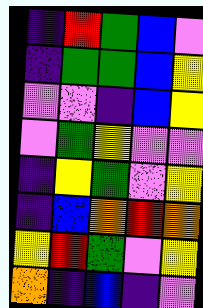[["indigo", "red", "green", "blue", "violet"], ["indigo", "green", "green", "blue", "yellow"], ["violet", "violet", "indigo", "blue", "yellow"], ["violet", "green", "yellow", "violet", "violet"], ["indigo", "yellow", "green", "violet", "yellow"], ["indigo", "blue", "orange", "red", "orange"], ["yellow", "red", "green", "violet", "yellow"], ["orange", "indigo", "blue", "indigo", "violet"]]